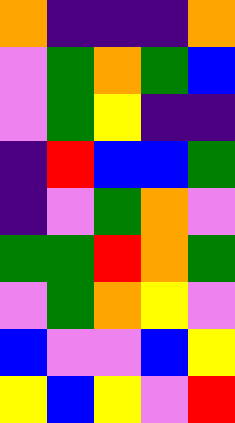[["orange", "indigo", "indigo", "indigo", "orange"], ["violet", "green", "orange", "green", "blue"], ["violet", "green", "yellow", "indigo", "indigo"], ["indigo", "red", "blue", "blue", "green"], ["indigo", "violet", "green", "orange", "violet"], ["green", "green", "red", "orange", "green"], ["violet", "green", "orange", "yellow", "violet"], ["blue", "violet", "violet", "blue", "yellow"], ["yellow", "blue", "yellow", "violet", "red"]]